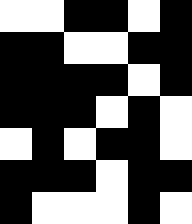[["white", "white", "black", "black", "white", "black"], ["black", "black", "white", "white", "black", "black"], ["black", "black", "black", "black", "white", "black"], ["black", "black", "black", "white", "black", "white"], ["white", "black", "white", "black", "black", "white"], ["black", "black", "black", "white", "black", "black"], ["black", "white", "white", "white", "black", "white"]]